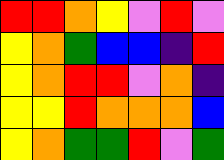[["red", "red", "orange", "yellow", "violet", "red", "violet"], ["yellow", "orange", "green", "blue", "blue", "indigo", "red"], ["yellow", "orange", "red", "red", "violet", "orange", "indigo"], ["yellow", "yellow", "red", "orange", "orange", "orange", "blue"], ["yellow", "orange", "green", "green", "red", "violet", "green"]]